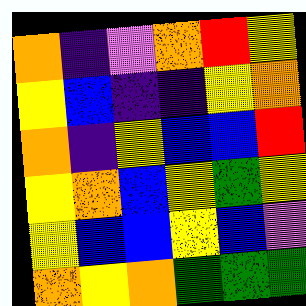[["orange", "indigo", "violet", "orange", "red", "yellow"], ["yellow", "blue", "indigo", "indigo", "yellow", "orange"], ["orange", "indigo", "yellow", "blue", "blue", "red"], ["yellow", "orange", "blue", "yellow", "green", "yellow"], ["yellow", "blue", "blue", "yellow", "blue", "violet"], ["orange", "yellow", "orange", "green", "green", "green"]]